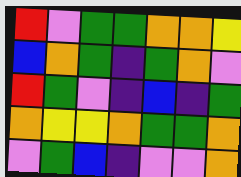[["red", "violet", "green", "green", "orange", "orange", "yellow"], ["blue", "orange", "green", "indigo", "green", "orange", "violet"], ["red", "green", "violet", "indigo", "blue", "indigo", "green"], ["orange", "yellow", "yellow", "orange", "green", "green", "orange"], ["violet", "green", "blue", "indigo", "violet", "violet", "orange"]]